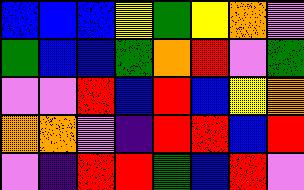[["blue", "blue", "blue", "yellow", "green", "yellow", "orange", "violet"], ["green", "blue", "blue", "green", "orange", "red", "violet", "green"], ["violet", "violet", "red", "blue", "red", "blue", "yellow", "orange"], ["orange", "orange", "violet", "indigo", "red", "red", "blue", "red"], ["violet", "indigo", "red", "red", "green", "blue", "red", "violet"]]